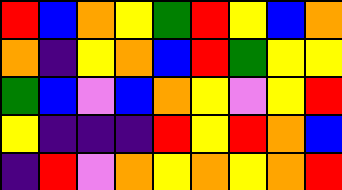[["red", "blue", "orange", "yellow", "green", "red", "yellow", "blue", "orange"], ["orange", "indigo", "yellow", "orange", "blue", "red", "green", "yellow", "yellow"], ["green", "blue", "violet", "blue", "orange", "yellow", "violet", "yellow", "red"], ["yellow", "indigo", "indigo", "indigo", "red", "yellow", "red", "orange", "blue"], ["indigo", "red", "violet", "orange", "yellow", "orange", "yellow", "orange", "red"]]